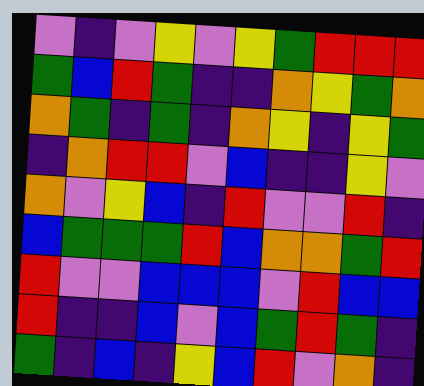[["violet", "indigo", "violet", "yellow", "violet", "yellow", "green", "red", "red", "red"], ["green", "blue", "red", "green", "indigo", "indigo", "orange", "yellow", "green", "orange"], ["orange", "green", "indigo", "green", "indigo", "orange", "yellow", "indigo", "yellow", "green"], ["indigo", "orange", "red", "red", "violet", "blue", "indigo", "indigo", "yellow", "violet"], ["orange", "violet", "yellow", "blue", "indigo", "red", "violet", "violet", "red", "indigo"], ["blue", "green", "green", "green", "red", "blue", "orange", "orange", "green", "red"], ["red", "violet", "violet", "blue", "blue", "blue", "violet", "red", "blue", "blue"], ["red", "indigo", "indigo", "blue", "violet", "blue", "green", "red", "green", "indigo"], ["green", "indigo", "blue", "indigo", "yellow", "blue", "red", "violet", "orange", "indigo"]]